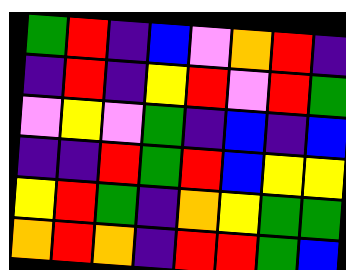[["green", "red", "indigo", "blue", "violet", "orange", "red", "indigo"], ["indigo", "red", "indigo", "yellow", "red", "violet", "red", "green"], ["violet", "yellow", "violet", "green", "indigo", "blue", "indigo", "blue"], ["indigo", "indigo", "red", "green", "red", "blue", "yellow", "yellow"], ["yellow", "red", "green", "indigo", "orange", "yellow", "green", "green"], ["orange", "red", "orange", "indigo", "red", "red", "green", "blue"]]